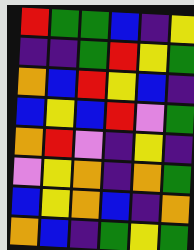[["red", "green", "green", "blue", "indigo", "yellow"], ["indigo", "indigo", "green", "red", "yellow", "green"], ["orange", "blue", "red", "yellow", "blue", "indigo"], ["blue", "yellow", "blue", "red", "violet", "green"], ["orange", "red", "violet", "indigo", "yellow", "indigo"], ["violet", "yellow", "orange", "indigo", "orange", "green"], ["blue", "yellow", "orange", "blue", "indigo", "orange"], ["orange", "blue", "indigo", "green", "yellow", "green"]]